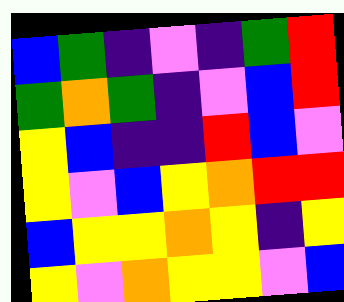[["blue", "green", "indigo", "violet", "indigo", "green", "red"], ["green", "orange", "green", "indigo", "violet", "blue", "red"], ["yellow", "blue", "indigo", "indigo", "red", "blue", "violet"], ["yellow", "violet", "blue", "yellow", "orange", "red", "red"], ["blue", "yellow", "yellow", "orange", "yellow", "indigo", "yellow"], ["yellow", "violet", "orange", "yellow", "yellow", "violet", "blue"]]